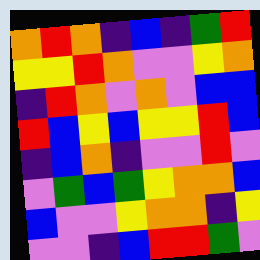[["orange", "red", "orange", "indigo", "blue", "indigo", "green", "red"], ["yellow", "yellow", "red", "orange", "violet", "violet", "yellow", "orange"], ["indigo", "red", "orange", "violet", "orange", "violet", "blue", "blue"], ["red", "blue", "yellow", "blue", "yellow", "yellow", "red", "blue"], ["indigo", "blue", "orange", "indigo", "violet", "violet", "red", "violet"], ["violet", "green", "blue", "green", "yellow", "orange", "orange", "blue"], ["blue", "violet", "violet", "yellow", "orange", "orange", "indigo", "yellow"], ["violet", "violet", "indigo", "blue", "red", "red", "green", "violet"]]